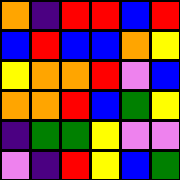[["orange", "indigo", "red", "red", "blue", "red"], ["blue", "red", "blue", "blue", "orange", "yellow"], ["yellow", "orange", "orange", "red", "violet", "blue"], ["orange", "orange", "red", "blue", "green", "yellow"], ["indigo", "green", "green", "yellow", "violet", "violet"], ["violet", "indigo", "red", "yellow", "blue", "green"]]